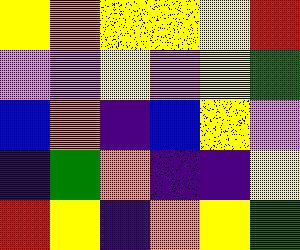[["yellow", "orange", "yellow", "yellow", "yellow", "red"], ["violet", "violet", "yellow", "violet", "yellow", "green"], ["blue", "orange", "indigo", "blue", "yellow", "violet"], ["indigo", "green", "orange", "indigo", "indigo", "yellow"], ["red", "yellow", "indigo", "orange", "yellow", "green"]]